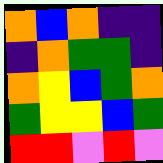[["orange", "blue", "orange", "indigo", "indigo"], ["indigo", "orange", "green", "green", "indigo"], ["orange", "yellow", "blue", "green", "orange"], ["green", "yellow", "yellow", "blue", "green"], ["red", "red", "violet", "red", "violet"]]